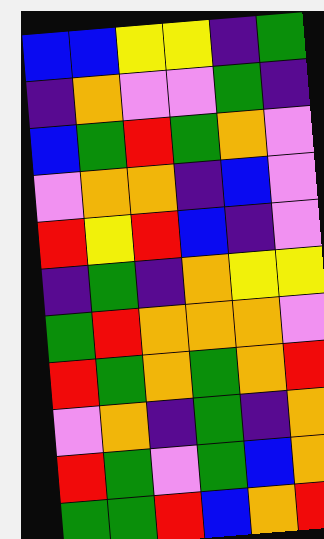[["blue", "blue", "yellow", "yellow", "indigo", "green"], ["indigo", "orange", "violet", "violet", "green", "indigo"], ["blue", "green", "red", "green", "orange", "violet"], ["violet", "orange", "orange", "indigo", "blue", "violet"], ["red", "yellow", "red", "blue", "indigo", "violet"], ["indigo", "green", "indigo", "orange", "yellow", "yellow"], ["green", "red", "orange", "orange", "orange", "violet"], ["red", "green", "orange", "green", "orange", "red"], ["violet", "orange", "indigo", "green", "indigo", "orange"], ["red", "green", "violet", "green", "blue", "orange"], ["green", "green", "red", "blue", "orange", "red"]]